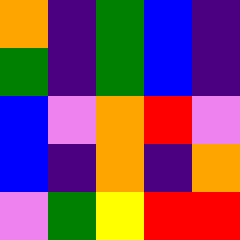[["orange", "indigo", "green", "blue", "indigo"], ["green", "indigo", "green", "blue", "indigo"], ["blue", "violet", "orange", "red", "violet"], ["blue", "indigo", "orange", "indigo", "orange"], ["violet", "green", "yellow", "red", "red"]]